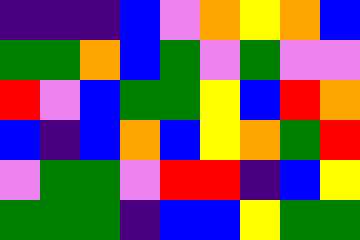[["indigo", "indigo", "indigo", "blue", "violet", "orange", "yellow", "orange", "blue"], ["green", "green", "orange", "blue", "green", "violet", "green", "violet", "violet"], ["red", "violet", "blue", "green", "green", "yellow", "blue", "red", "orange"], ["blue", "indigo", "blue", "orange", "blue", "yellow", "orange", "green", "red"], ["violet", "green", "green", "violet", "red", "red", "indigo", "blue", "yellow"], ["green", "green", "green", "indigo", "blue", "blue", "yellow", "green", "green"]]